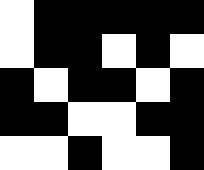[["white", "black", "black", "black", "black", "black"], ["white", "black", "black", "white", "black", "white"], ["black", "white", "black", "black", "white", "black"], ["black", "black", "white", "white", "black", "black"], ["white", "white", "black", "white", "white", "black"]]